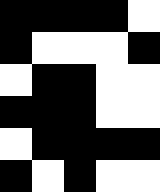[["black", "black", "black", "black", "white"], ["black", "white", "white", "white", "black"], ["white", "black", "black", "white", "white"], ["black", "black", "black", "white", "white"], ["white", "black", "black", "black", "black"], ["black", "white", "black", "white", "white"]]